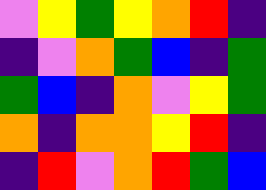[["violet", "yellow", "green", "yellow", "orange", "red", "indigo"], ["indigo", "violet", "orange", "green", "blue", "indigo", "green"], ["green", "blue", "indigo", "orange", "violet", "yellow", "green"], ["orange", "indigo", "orange", "orange", "yellow", "red", "indigo"], ["indigo", "red", "violet", "orange", "red", "green", "blue"]]